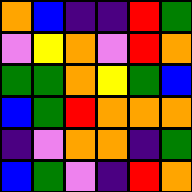[["orange", "blue", "indigo", "indigo", "red", "green"], ["violet", "yellow", "orange", "violet", "red", "orange"], ["green", "green", "orange", "yellow", "green", "blue"], ["blue", "green", "red", "orange", "orange", "orange"], ["indigo", "violet", "orange", "orange", "indigo", "green"], ["blue", "green", "violet", "indigo", "red", "orange"]]